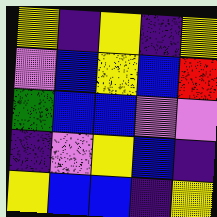[["yellow", "indigo", "yellow", "indigo", "yellow"], ["violet", "blue", "yellow", "blue", "red"], ["green", "blue", "blue", "violet", "violet"], ["indigo", "violet", "yellow", "blue", "indigo"], ["yellow", "blue", "blue", "indigo", "yellow"]]